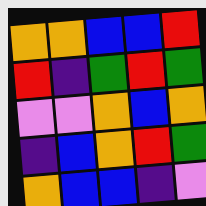[["orange", "orange", "blue", "blue", "red"], ["red", "indigo", "green", "red", "green"], ["violet", "violet", "orange", "blue", "orange"], ["indigo", "blue", "orange", "red", "green"], ["orange", "blue", "blue", "indigo", "violet"]]